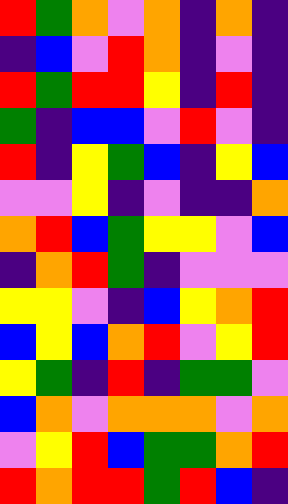[["red", "green", "orange", "violet", "orange", "indigo", "orange", "indigo"], ["indigo", "blue", "violet", "red", "orange", "indigo", "violet", "indigo"], ["red", "green", "red", "red", "yellow", "indigo", "red", "indigo"], ["green", "indigo", "blue", "blue", "violet", "red", "violet", "indigo"], ["red", "indigo", "yellow", "green", "blue", "indigo", "yellow", "blue"], ["violet", "violet", "yellow", "indigo", "violet", "indigo", "indigo", "orange"], ["orange", "red", "blue", "green", "yellow", "yellow", "violet", "blue"], ["indigo", "orange", "red", "green", "indigo", "violet", "violet", "violet"], ["yellow", "yellow", "violet", "indigo", "blue", "yellow", "orange", "red"], ["blue", "yellow", "blue", "orange", "red", "violet", "yellow", "red"], ["yellow", "green", "indigo", "red", "indigo", "green", "green", "violet"], ["blue", "orange", "violet", "orange", "orange", "orange", "violet", "orange"], ["violet", "yellow", "red", "blue", "green", "green", "orange", "red"], ["red", "orange", "red", "red", "green", "red", "blue", "indigo"]]